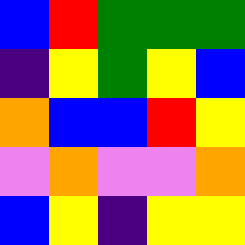[["blue", "red", "green", "green", "green"], ["indigo", "yellow", "green", "yellow", "blue"], ["orange", "blue", "blue", "red", "yellow"], ["violet", "orange", "violet", "violet", "orange"], ["blue", "yellow", "indigo", "yellow", "yellow"]]